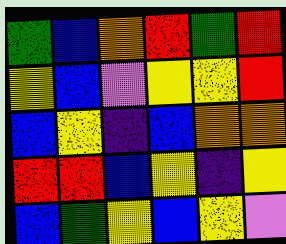[["green", "blue", "orange", "red", "green", "red"], ["yellow", "blue", "violet", "yellow", "yellow", "red"], ["blue", "yellow", "indigo", "blue", "orange", "orange"], ["red", "red", "blue", "yellow", "indigo", "yellow"], ["blue", "green", "yellow", "blue", "yellow", "violet"]]